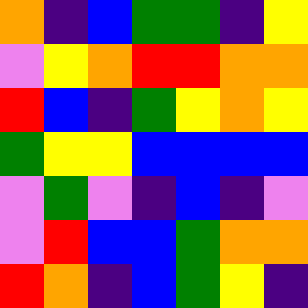[["orange", "indigo", "blue", "green", "green", "indigo", "yellow"], ["violet", "yellow", "orange", "red", "red", "orange", "orange"], ["red", "blue", "indigo", "green", "yellow", "orange", "yellow"], ["green", "yellow", "yellow", "blue", "blue", "blue", "blue"], ["violet", "green", "violet", "indigo", "blue", "indigo", "violet"], ["violet", "red", "blue", "blue", "green", "orange", "orange"], ["red", "orange", "indigo", "blue", "green", "yellow", "indigo"]]